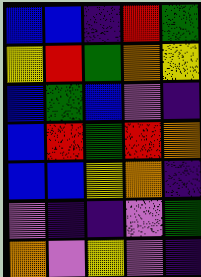[["blue", "blue", "indigo", "red", "green"], ["yellow", "red", "green", "orange", "yellow"], ["blue", "green", "blue", "violet", "indigo"], ["blue", "red", "green", "red", "orange"], ["blue", "blue", "yellow", "orange", "indigo"], ["violet", "indigo", "indigo", "violet", "green"], ["orange", "violet", "yellow", "violet", "indigo"]]